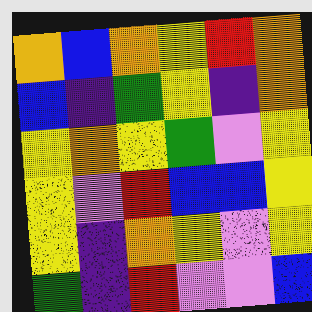[["orange", "blue", "orange", "yellow", "red", "orange"], ["blue", "indigo", "green", "yellow", "indigo", "orange"], ["yellow", "orange", "yellow", "green", "violet", "yellow"], ["yellow", "violet", "red", "blue", "blue", "yellow"], ["yellow", "indigo", "orange", "yellow", "violet", "yellow"], ["green", "indigo", "red", "violet", "violet", "blue"]]